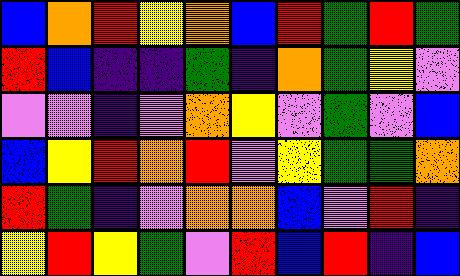[["blue", "orange", "red", "yellow", "orange", "blue", "red", "green", "red", "green"], ["red", "blue", "indigo", "indigo", "green", "indigo", "orange", "green", "yellow", "violet"], ["violet", "violet", "indigo", "violet", "orange", "yellow", "violet", "green", "violet", "blue"], ["blue", "yellow", "red", "orange", "red", "violet", "yellow", "green", "green", "orange"], ["red", "green", "indigo", "violet", "orange", "orange", "blue", "violet", "red", "indigo"], ["yellow", "red", "yellow", "green", "violet", "red", "blue", "red", "indigo", "blue"]]